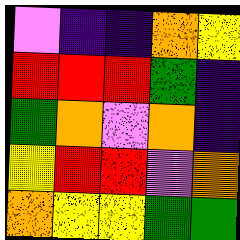[["violet", "indigo", "indigo", "orange", "yellow"], ["red", "red", "red", "green", "indigo"], ["green", "orange", "violet", "orange", "indigo"], ["yellow", "red", "red", "violet", "orange"], ["orange", "yellow", "yellow", "green", "green"]]